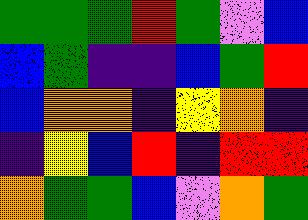[["green", "green", "green", "red", "green", "violet", "blue"], ["blue", "green", "indigo", "indigo", "blue", "green", "red"], ["blue", "orange", "orange", "indigo", "yellow", "orange", "indigo"], ["indigo", "yellow", "blue", "red", "indigo", "red", "red"], ["orange", "green", "green", "blue", "violet", "orange", "green"]]